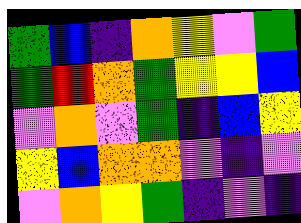[["green", "blue", "indigo", "orange", "yellow", "violet", "green"], ["green", "red", "orange", "green", "yellow", "yellow", "blue"], ["violet", "orange", "violet", "green", "indigo", "blue", "yellow"], ["yellow", "blue", "orange", "orange", "violet", "indigo", "violet"], ["violet", "orange", "yellow", "green", "indigo", "violet", "indigo"]]